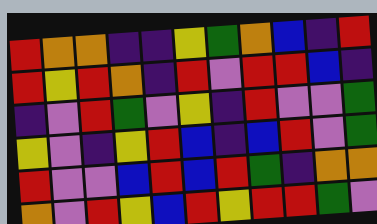[["red", "orange", "orange", "indigo", "indigo", "yellow", "green", "orange", "blue", "indigo", "red"], ["red", "yellow", "red", "orange", "indigo", "red", "violet", "red", "red", "blue", "indigo"], ["indigo", "violet", "red", "green", "violet", "yellow", "indigo", "red", "violet", "violet", "green"], ["yellow", "violet", "indigo", "yellow", "red", "blue", "indigo", "blue", "red", "violet", "green"], ["red", "violet", "violet", "blue", "red", "blue", "red", "green", "indigo", "orange", "orange"], ["orange", "violet", "red", "yellow", "blue", "red", "yellow", "red", "red", "green", "violet"]]